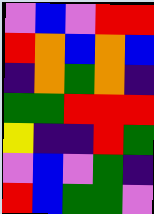[["violet", "blue", "violet", "red", "red"], ["red", "orange", "blue", "orange", "blue"], ["indigo", "orange", "green", "orange", "indigo"], ["green", "green", "red", "red", "red"], ["yellow", "indigo", "indigo", "red", "green"], ["violet", "blue", "violet", "green", "indigo"], ["red", "blue", "green", "green", "violet"]]